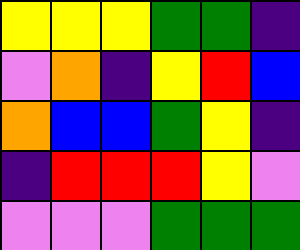[["yellow", "yellow", "yellow", "green", "green", "indigo"], ["violet", "orange", "indigo", "yellow", "red", "blue"], ["orange", "blue", "blue", "green", "yellow", "indigo"], ["indigo", "red", "red", "red", "yellow", "violet"], ["violet", "violet", "violet", "green", "green", "green"]]